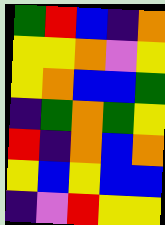[["green", "red", "blue", "indigo", "orange"], ["yellow", "yellow", "orange", "violet", "yellow"], ["yellow", "orange", "blue", "blue", "green"], ["indigo", "green", "orange", "green", "yellow"], ["red", "indigo", "orange", "blue", "orange"], ["yellow", "blue", "yellow", "blue", "blue"], ["indigo", "violet", "red", "yellow", "yellow"]]